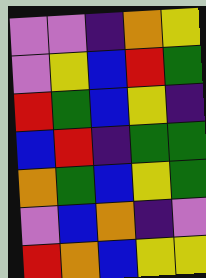[["violet", "violet", "indigo", "orange", "yellow"], ["violet", "yellow", "blue", "red", "green"], ["red", "green", "blue", "yellow", "indigo"], ["blue", "red", "indigo", "green", "green"], ["orange", "green", "blue", "yellow", "green"], ["violet", "blue", "orange", "indigo", "violet"], ["red", "orange", "blue", "yellow", "yellow"]]